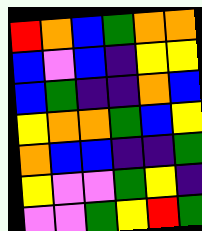[["red", "orange", "blue", "green", "orange", "orange"], ["blue", "violet", "blue", "indigo", "yellow", "yellow"], ["blue", "green", "indigo", "indigo", "orange", "blue"], ["yellow", "orange", "orange", "green", "blue", "yellow"], ["orange", "blue", "blue", "indigo", "indigo", "green"], ["yellow", "violet", "violet", "green", "yellow", "indigo"], ["violet", "violet", "green", "yellow", "red", "green"]]